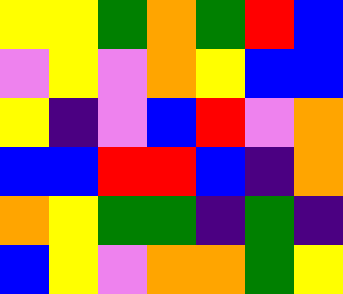[["yellow", "yellow", "green", "orange", "green", "red", "blue"], ["violet", "yellow", "violet", "orange", "yellow", "blue", "blue"], ["yellow", "indigo", "violet", "blue", "red", "violet", "orange"], ["blue", "blue", "red", "red", "blue", "indigo", "orange"], ["orange", "yellow", "green", "green", "indigo", "green", "indigo"], ["blue", "yellow", "violet", "orange", "orange", "green", "yellow"]]